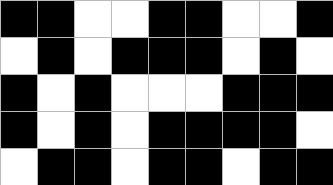[["black", "black", "white", "white", "black", "black", "white", "white", "black"], ["white", "black", "white", "black", "black", "black", "white", "black", "white"], ["black", "white", "black", "white", "white", "white", "black", "black", "black"], ["black", "white", "black", "white", "black", "black", "black", "black", "white"], ["white", "black", "black", "white", "black", "black", "white", "black", "black"]]